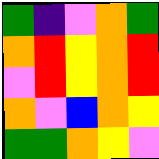[["green", "indigo", "violet", "orange", "green"], ["orange", "red", "yellow", "orange", "red"], ["violet", "red", "yellow", "orange", "red"], ["orange", "violet", "blue", "orange", "yellow"], ["green", "green", "orange", "yellow", "violet"]]